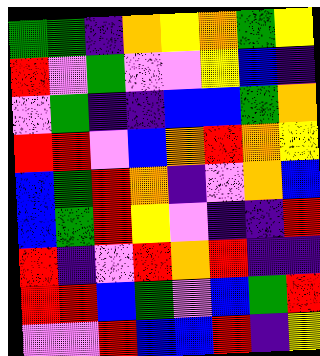[["green", "green", "indigo", "orange", "yellow", "orange", "green", "yellow"], ["red", "violet", "green", "violet", "violet", "yellow", "blue", "indigo"], ["violet", "green", "indigo", "indigo", "blue", "blue", "green", "orange"], ["red", "red", "violet", "blue", "orange", "red", "orange", "yellow"], ["blue", "green", "red", "orange", "indigo", "violet", "orange", "blue"], ["blue", "green", "red", "yellow", "violet", "indigo", "indigo", "red"], ["red", "indigo", "violet", "red", "orange", "red", "indigo", "indigo"], ["red", "red", "blue", "green", "violet", "blue", "green", "red"], ["violet", "violet", "red", "blue", "blue", "red", "indigo", "yellow"]]